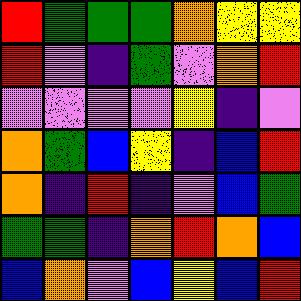[["red", "green", "green", "green", "orange", "yellow", "yellow"], ["red", "violet", "indigo", "green", "violet", "orange", "red"], ["violet", "violet", "violet", "violet", "yellow", "indigo", "violet"], ["orange", "green", "blue", "yellow", "indigo", "blue", "red"], ["orange", "indigo", "red", "indigo", "violet", "blue", "green"], ["green", "green", "indigo", "orange", "red", "orange", "blue"], ["blue", "orange", "violet", "blue", "yellow", "blue", "red"]]